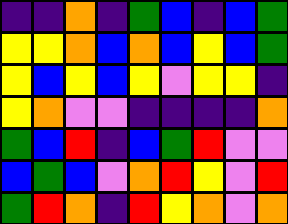[["indigo", "indigo", "orange", "indigo", "green", "blue", "indigo", "blue", "green"], ["yellow", "yellow", "orange", "blue", "orange", "blue", "yellow", "blue", "green"], ["yellow", "blue", "yellow", "blue", "yellow", "violet", "yellow", "yellow", "indigo"], ["yellow", "orange", "violet", "violet", "indigo", "indigo", "indigo", "indigo", "orange"], ["green", "blue", "red", "indigo", "blue", "green", "red", "violet", "violet"], ["blue", "green", "blue", "violet", "orange", "red", "yellow", "violet", "red"], ["green", "red", "orange", "indigo", "red", "yellow", "orange", "violet", "orange"]]